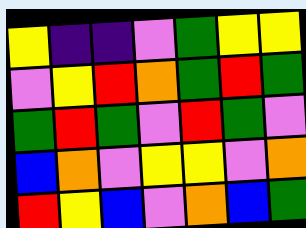[["yellow", "indigo", "indigo", "violet", "green", "yellow", "yellow"], ["violet", "yellow", "red", "orange", "green", "red", "green"], ["green", "red", "green", "violet", "red", "green", "violet"], ["blue", "orange", "violet", "yellow", "yellow", "violet", "orange"], ["red", "yellow", "blue", "violet", "orange", "blue", "green"]]